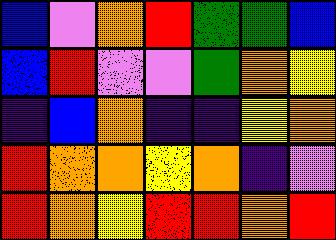[["blue", "violet", "orange", "red", "green", "green", "blue"], ["blue", "red", "violet", "violet", "green", "orange", "yellow"], ["indigo", "blue", "orange", "indigo", "indigo", "yellow", "orange"], ["red", "orange", "orange", "yellow", "orange", "indigo", "violet"], ["red", "orange", "yellow", "red", "red", "orange", "red"]]